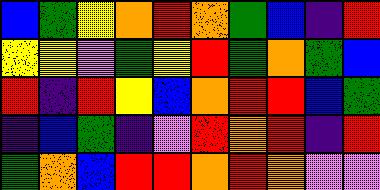[["blue", "green", "yellow", "orange", "red", "orange", "green", "blue", "indigo", "red"], ["yellow", "yellow", "violet", "green", "yellow", "red", "green", "orange", "green", "blue"], ["red", "indigo", "red", "yellow", "blue", "orange", "red", "red", "blue", "green"], ["indigo", "blue", "green", "indigo", "violet", "red", "orange", "red", "indigo", "red"], ["green", "orange", "blue", "red", "red", "orange", "red", "orange", "violet", "violet"]]